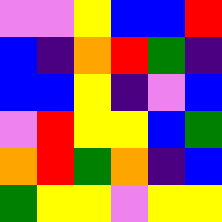[["violet", "violet", "yellow", "blue", "blue", "red"], ["blue", "indigo", "orange", "red", "green", "indigo"], ["blue", "blue", "yellow", "indigo", "violet", "blue"], ["violet", "red", "yellow", "yellow", "blue", "green"], ["orange", "red", "green", "orange", "indigo", "blue"], ["green", "yellow", "yellow", "violet", "yellow", "yellow"]]